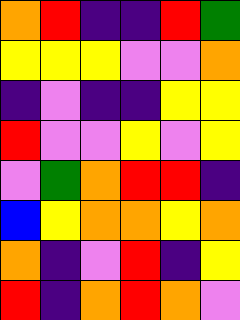[["orange", "red", "indigo", "indigo", "red", "green"], ["yellow", "yellow", "yellow", "violet", "violet", "orange"], ["indigo", "violet", "indigo", "indigo", "yellow", "yellow"], ["red", "violet", "violet", "yellow", "violet", "yellow"], ["violet", "green", "orange", "red", "red", "indigo"], ["blue", "yellow", "orange", "orange", "yellow", "orange"], ["orange", "indigo", "violet", "red", "indigo", "yellow"], ["red", "indigo", "orange", "red", "orange", "violet"]]